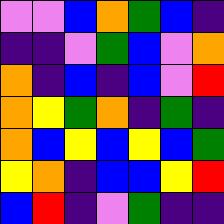[["violet", "violet", "blue", "orange", "green", "blue", "indigo"], ["indigo", "indigo", "violet", "green", "blue", "violet", "orange"], ["orange", "indigo", "blue", "indigo", "blue", "violet", "red"], ["orange", "yellow", "green", "orange", "indigo", "green", "indigo"], ["orange", "blue", "yellow", "blue", "yellow", "blue", "green"], ["yellow", "orange", "indigo", "blue", "blue", "yellow", "red"], ["blue", "red", "indigo", "violet", "green", "indigo", "indigo"]]